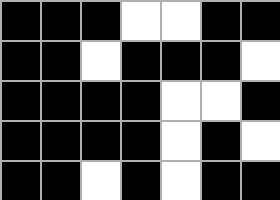[["black", "black", "black", "white", "white", "black", "black"], ["black", "black", "white", "black", "black", "black", "white"], ["black", "black", "black", "black", "white", "white", "black"], ["black", "black", "black", "black", "white", "black", "white"], ["black", "black", "white", "black", "white", "black", "black"]]